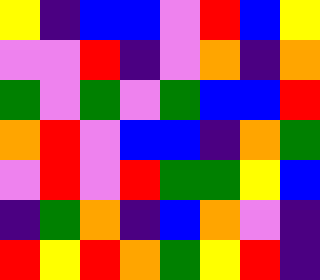[["yellow", "indigo", "blue", "blue", "violet", "red", "blue", "yellow"], ["violet", "violet", "red", "indigo", "violet", "orange", "indigo", "orange"], ["green", "violet", "green", "violet", "green", "blue", "blue", "red"], ["orange", "red", "violet", "blue", "blue", "indigo", "orange", "green"], ["violet", "red", "violet", "red", "green", "green", "yellow", "blue"], ["indigo", "green", "orange", "indigo", "blue", "orange", "violet", "indigo"], ["red", "yellow", "red", "orange", "green", "yellow", "red", "indigo"]]